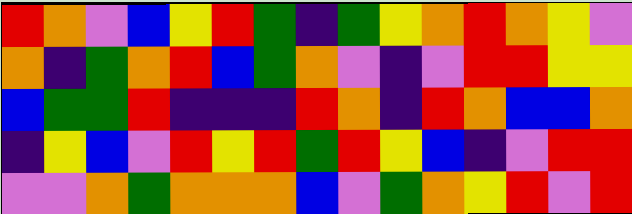[["red", "orange", "violet", "blue", "yellow", "red", "green", "indigo", "green", "yellow", "orange", "red", "orange", "yellow", "violet"], ["orange", "indigo", "green", "orange", "red", "blue", "green", "orange", "violet", "indigo", "violet", "red", "red", "yellow", "yellow"], ["blue", "green", "green", "red", "indigo", "indigo", "indigo", "red", "orange", "indigo", "red", "orange", "blue", "blue", "orange"], ["indigo", "yellow", "blue", "violet", "red", "yellow", "red", "green", "red", "yellow", "blue", "indigo", "violet", "red", "red"], ["violet", "violet", "orange", "green", "orange", "orange", "orange", "blue", "violet", "green", "orange", "yellow", "red", "violet", "red"]]